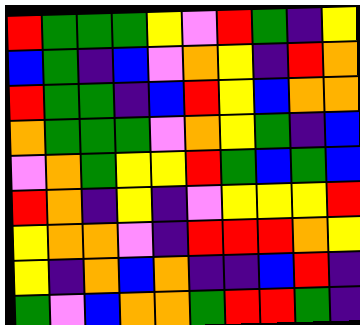[["red", "green", "green", "green", "yellow", "violet", "red", "green", "indigo", "yellow"], ["blue", "green", "indigo", "blue", "violet", "orange", "yellow", "indigo", "red", "orange"], ["red", "green", "green", "indigo", "blue", "red", "yellow", "blue", "orange", "orange"], ["orange", "green", "green", "green", "violet", "orange", "yellow", "green", "indigo", "blue"], ["violet", "orange", "green", "yellow", "yellow", "red", "green", "blue", "green", "blue"], ["red", "orange", "indigo", "yellow", "indigo", "violet", "yellow", "yellow", "yellow", "red"], ["yellow", "orange", "orange", "violet", "indigo", "red", "red", "red", "orange", "yellow"], ["yellow", "indigo", "orange", "blue", "orange", "indigo", "indigo", "blue", "red", "indigo"], ["green", "violet", "blue", "orange", "orange", "green", "red", "red", "green", "indigo"]]